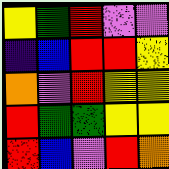[["yellow", "green", "red", "violet", "violet"], ["indigo", "blue", "red", "red", "yellow"], ["orange", "violet", "red", "yellow", "yellow"], ["red", "green", "green", "yellow", "yellow"], ["red", "blue", "violet", "red", "orange"]]